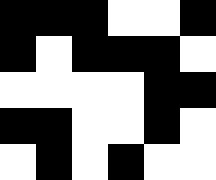[["black", "black", "black", "white", "white", "black"], ["black", "white", "black", "black", "black", "white"], ["white", "white", "white", "white", "black", "black"], ["black", "black", "white", "white", "black", "white"], ["white", "black", "white", "black", "white", "white"]]